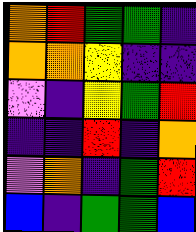[["orange", "red", "green", "green", "indigo"], ["orange", "orange", "yellow", "indigo", "indigo"], ["violet", "indigo", "yellow", "green", "red"], ["indigo", "indigo", "red", "indigo", "orange"], ["violet", "orange", "indigo", "green", "red"], ["blue", "indigo", "green", "green", "blue"]]